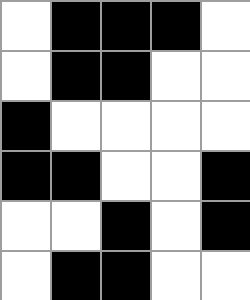[["white", "black", "black", "black", "white"], ["white", "black", "black", "white", "white"], ["black", "white", "white", "white", "white"], ["black", "black", "white", "white", "black"], ["white", "white", "black", "white", "black"], ["white", "black", "black", "white", "white"]]